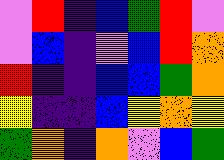[["violet", "red", "indigo", "blue", "green", "red", "violet"], ["violet", "blue", "indigo", "violet", "blue", "red", "orange"], ["red", "indigo", "indigo", "blue", "blue", "green", "orange"], ["yellow", "indigo", "indigo", "blue", "yellow", "orange", "yellow"], ["green", "orange", "indigo", "orange", "violet", "blue", "green"]]